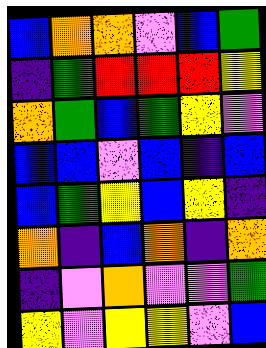[["blue", "orange", "orange", "violet", "blue", "green"], ["indigo", "green", "red", "red", "red", "yellow"], ["orange", "green", "blue", "green", "yellow", "violet"], ["blue", "blue", "violet", "blue", "indigo", "blue"], ["blue", "green", "yellow", "blue", "yellow", "indigo"], ["orange", "indigo", "blue", "orange", "indigo", "orange"], ["indigo", "violet", "orange", "violet", "violet", "green"], ["yellow", "violet", "yellow", "yellow", "violet", "blue"]]